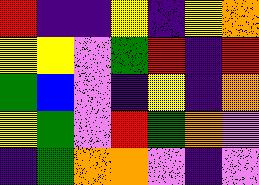[["red", "indigo", "indigo", "yellow", "indigo", "yellow", "orange"], ["yellow", "yellow", "violet", "green", "red", "indigo", "red"], ["green", "blue", "violet", "indigo", "yellow", "indigo", "orange"], ["yellow", "green", "violet", "red", "green", "orange", "violet"], ["indigo", "green", "orange", "orange", "violet", "indigo", "violet"]]